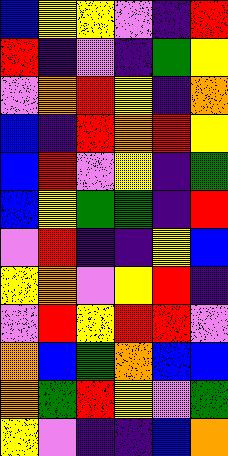[["blue", "yellow", "yellow", "violet", "indigo", "red"], ["red", "indigo", "violet", "indigo", "green", "yellow"], ["violet", "orange", "red", "yellow", "indigo", "orange"], ["blue", "indigo", "red", "orange", "red", "yellow"], ["blue", "red", "violet", "yellow", "indigo", "green"], ["blue", "yellow", "green", "green", "indigo", "red"], ["violet", "red", "indigo", "indigo", "yellow", "blue"], ["yellow", "orange", "violet", "yellow", "red", "indigo"], ["violet", "red", "yellow", "red", "red", "violet"], ["orange", "blue", "green", "orange", "blue", "blue"], ["orange", "green", "red", "yellow", "violet", "green"], ["yellow", "violet", "indigo", "indigo", "blue", "orange"]]